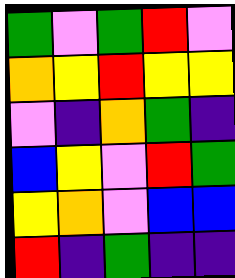[["green", "violet", "green", "red", "violet"], ["orange", "yellow", "red", "yellow", "yellow"], ["violet", "indigo", "orange", "green", "indigo"], ["blue", "yellow", "violet", "red", "green"], ["yellow", "orange", "violet", "blue", "blue"], ["red", "indigo", "green", "indigo", "indigo"]]